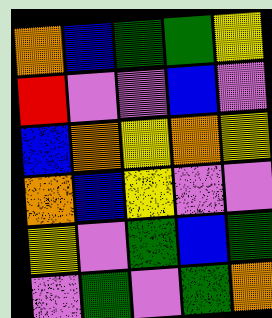[["orange", "blue", "green", "green", "yellow"], ["red", "violet", "violet", "blue", "violet"], ["blue", "orange", "yellow", "orange", "yellow"], ["orange", "blue", "yellow", "violet", "violet"], ["yellow", "violet", "green", "blue", "green"], ["violet", "green", "violet", "green", "orange"]]